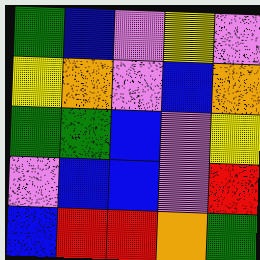[["green", "blue", "violet", "yellow", "violet"], ["yellow", "orange", "violet", "blue", "orange"], ["green", "green", "blue", "violet", "yellow"], ["violet", "blue", "blue", "violet", "red"], ["blue", "red", "red", "orange", "green"]]